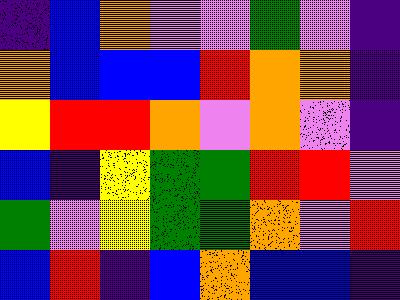[["indigo", "blue", "orange", "violet", "violet", "green", "violet", "indigo"], ["orange", "blue", "blue", "blue", "red", "orange", "orange", "indigo"], ["yellow", "red", "red", "orange", "violet", "orange", "violet", "indigo"], ["blue", "indigo", "yellow", "green", "green", "red", "red", "violet"], ["green", "violet", "yellow", "green", "green", "orange", "violet", "red"], ["blue", "red", "indigo", "blue", "orange", "blue", "blue", "indigo"]]